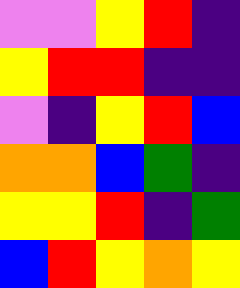[["violet", "violet", "yellow", "red", "indigo"], ["yellow", "red", "red", "indigo", "indigo"], ["violet", "indigo", "yellow", "red", "blue"], ["orange", "orange", "blue", "green", "indigo"], ["yellow", "yellow", "red", "indigo", "green"], ["blue", "red", "yellow", "orange", "yellow"]]